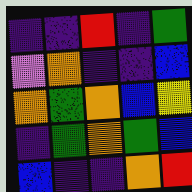[["indigo", "indigo", "red", "indigo", "green"], ["violet", "orange", "indigo", "indigo", "blue"], ["orange", "green", "orange", "blue", "yellow"], ["indigo", "green", "orange", "green", "blue"], ["blue", "indigo", "indigo", "orange", "red"]]